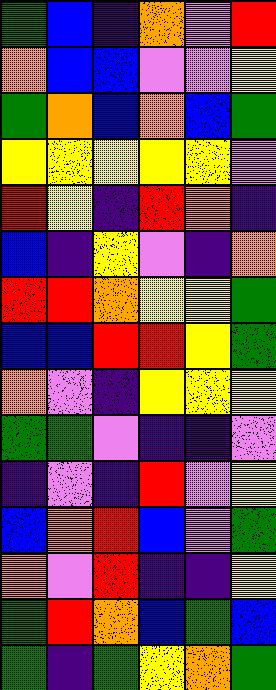[["green", "blue", "indigo", "orange", "violet", "red"], ["orange", "blue", "blue", "violet", "violet", "yellow"], ["green", "orange", "blue", "orange", "blue", "green"], ["yellow", "yellow", "yellow", "yellow", "yellow", "violet"], ["red", "yellow", "indigo", "red", "orange", "indigo"], ["blue", "indigo", "yellow", "violet", "indigo", "orange"], ["red", "red", "orange", "yellow", "yellow", "green"], ["blue", "blue", "red", "red", "yellow", "green"], ["orange", "violet", "indigo", "yellow", "yellow", "yellow"], ["green", "green", "violet", "indigo", "indigo", "violet"], ["indigo", "violet", "indigo", "red", "violet", "yellow"], ["blue", "orange", "red", "blue", "violet", "green"], ["orange", "violet", "red", "indigo", "indigo", "yellow"], ["green", "red", "orange", "blue", "green", "blue"], ["green", "indigo", "green", "yellow", "orange", "green"]]